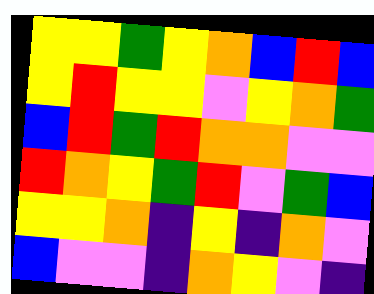[["yellow", "yellow", "green", "yellow", "orange", "blue", "red", "blue"], ["yellow", "red", "yellow", "yellow", "violet", "yellow", "orange", "green"], ["blue", "red", "green", "red", "orange", "orange", "violet", "violet"], ["red", "orange", "yellow", "green", "red", "violet", "green", "blue"], ["yellow", "yellow", "orange", "indigo", "yellow", "indigo", "orange", "violet"], ["blue", "violet", "violet", "indigo", "orange", "yellow", "violet", "indigo"]]